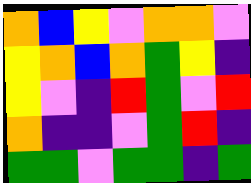[["orange", "blue", "yellow", "violet", "orange", "orange", "violet"], ["yellow", "orange", "blue", "orange", "green", "yellow", "indigo"], ["yellow", "violet", "indigo", "red", "green", "violet", "red"], ["orange", "indigo", "indigo", "violet", "green", "red", "indigo"], ["green", "green", "violet", "green", "green", "indigo", "green"]]